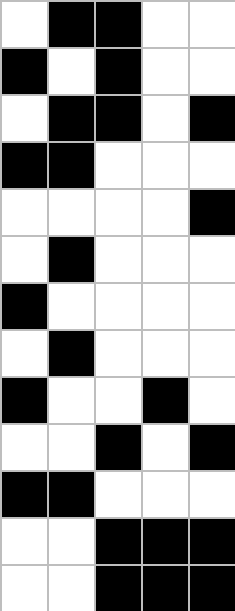[["white", "black", "black", "white", "white"], ["black", "white", "black", "white", "white"], ["white", "black", "black", "white", "black"], ["black", "black", "white", "white", "white"], ["white", "white", "white", "white", "black"], ["white", "black", "white", "white", "white"], ["black", "white", "white", "white", "white"], ["white", "black", "white", "white", "white"], ["black", "white", "white", "black", "white"], ["white", "white", "black", "white", "black"], ["black", "black", "white", "white", "white"], ["white", "white", "black", "black", "black"], ["white", "white", "black", "black", "black"]]